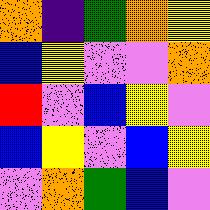[["orange", "indigo", "green", "orange", "yellow"], ["blue", "yellow", "violet", "violet", "orange"], ["red", "violet", "blue", "yellow", "violet"], ["blue", "yellow", "violet", "blue", "yellow"], ["violet", "orange", "green", "blue", "violet"]]